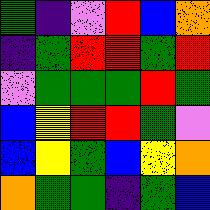[["green", "indigo", "violet", "red", "blue", "orange"], ["indigo", "green", "red", "red", "green", "red"], ["violet", "green", "green", "green", "red", "green"], ["blue", "yellow", "red", "red", "green", "violet"], ["blue", "yellow", "green", "blue", "yellow", "orange"], ["orange", "green", "green", "indigo", "green", "blue"]]